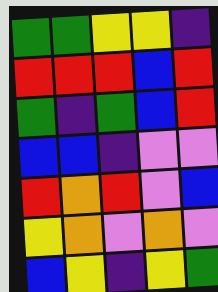[["green", "green", "yellow", "yellow", "indigo"], ["red", "red", "red", "blue", "red"], ["green", "indigo", "green", "blue", "red"], ["blue", "blue", "indigo", "violet", "violet"], ["red", "orange", "red", "violet", "blue"], ["yellow", "orange", "violet", "orange", "violet"], ["blue", "yellow", "indigo", "yellow", "green"]]